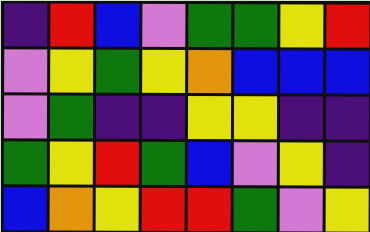[["indigo", "red", "blue", "violet", "green", "green", "yellow", "red"], ["violet", "yellow", "green", "yellow", "orange", "blue", "blue", "blue"], ["violet", "green", "indigo", "indigo", "yellow", "yellow", "indigo", "indigo"], ["green", "yellow", "red", "green", "blue", "violet", "yellow", "indigo"], ["blue", "orange", "yellow", "red", "red", "green", "violet", "yellow"]]